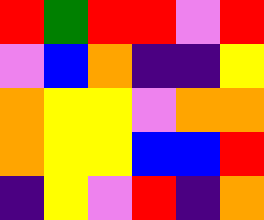[["red", "green", "red", "red", "violet", "red"], ["violet", "blue", "orange", "indigo", "indigo", "yellow"], ["orange", "yellow", "yellow", "violet", "orange", "orange"], ["orange", "yellow", "yellow", "blue", "blue", "red"], ["indigo", "yellow", "violet", "red", "indigo", "orange"]]